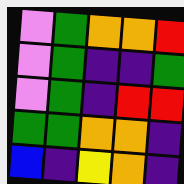[["violet", "green", "orange", "orange", "red"], ["violet", "green", "indigo", "indigo", "green"], ["violet", "green", "indigo", "red", "red"], ["green", "green", "orange", "orange", "indigo"], ["blue", "indigo", "yellow", "orange", "indigo"]]